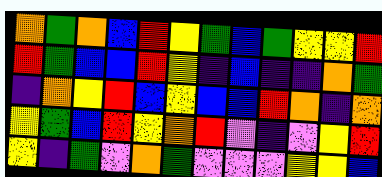[["orange", "green", "orange", "blue", "red", "yellow", "green", "blue", "green", "yellow", "yellow", "red"], ["red", "green", "blue", "blue", "red", "yellow", "indigo", "blue", "indigo", "indigo", "orange", "green"], ["indigo", "orange", "yellow", "red", "blue", "yellow", "blue", "blue", "red", "orange", "indigo", "orange"], ["yellow", "green", "blue", "red", "yellow", "orange", "red", "violet", "indigo", "violet", "yellow", "red"], ["yellow", "indigo", "green", "violet", "orange", "green", "violet", "violet", "violet", "yellow", "yellow", "blue"]]